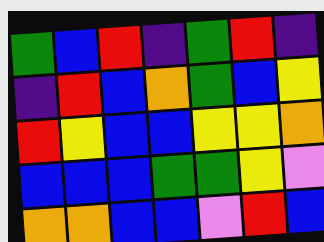[["green", "blue", "red", "indigo", "green", "red", "indigo"], ["indigo", "red", "blue", "orange", "green", "blue", "yellow"], ["red", "yellow", "blue", "blue", "yellow", "yellow", "orange"], ["blue", "blue", "blue", "green", "green", "yellow", "violet"], ["orange", "orange", "blue", "blue", "violet", "red", "blue"]]